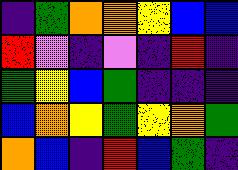[["indigo", "green", "orange", "orange", "yellow", "blue", "blue"], ["red", "violet", "indigo", "violet", "indigo", "red", "indigo"], ["green", "yellow", "blue", "green", "indigo", "indigo", "indigo"], ["blue", "orange", "yellow", "green", "yellow", "orange", "green"], ["orange", "blue", "indigo", "red", "blue", "green", "indigo"]]